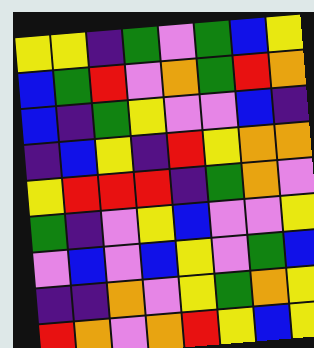[["yellow", "yellow", "indigo", "green", "violet", "green", "blue", "yellow"], ["blue", "green", "red", "violet", "orange", "green", "red", "orange"], ["blue", "indigo", "green", "yellow", "violet", "violet", "blue", "indigo"], ["indigo", "blue", "yellow", "indigo", "red", "yellow", "orange", "orange"], ["yellow", "red", "red", "red", "indigo", "green", "orange", "violet"], ["green", "indigo", "violet", "yellow", "blue", "violet", "violet", "yellow"], ["violet", "blue", "violet", "blue", "yellow", "violet", "green", "blue"], ["indigo", "indigo", "orange", "violet", "yellow", "green", "orange", "yellow"], ["red", "orange", "violet", "orange", "red", "yellow", "blue", "yellow"]]